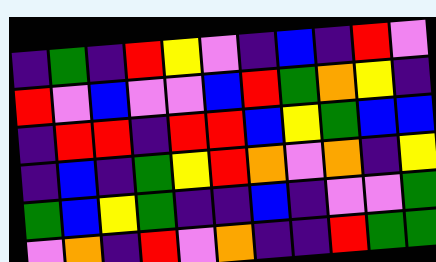[["indigo", "green", "indigo", "red", "yellow", "violet", "indigo", "blue", "indigo", "red", "violet"], ["red", "violet", "blue", "violet", "violet", "blue", "red", "green", "orange", "yellow", "indigo"], ["indigo", "red", "red", "indigo", "red", "red", "blue", "yellow", "green", "blue", "blue"], ["indigo", "blue", "indigo", "green", "yellow", "red", "orange", "violet", "orange", "indigo", "yellow"], ["green", "blue", "yellow", "green", "indigo", "indigo", "blue", "indigo", "violet", "violet", "green"], ["violet", "orange", "indigo", "red", "violet", "orange", "indigo", "indigo", "red", "green", "green"]]